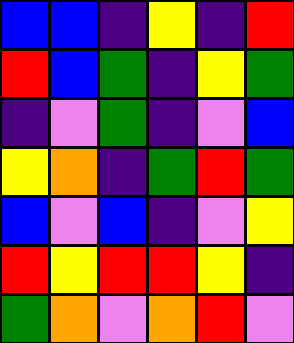[["blue", "blue", "indigo", "yellow", "indigo", "red"], ["red", "blue", "green", "indigo", "yellow", "green"], ["indigo", "violet", "green", "indigo", "violet", "blue"], ["yellow", "orange", "indigo", "green", "red", "green"], ["blue", "violet", "blue", "indigo", "violet", "yellow"], ["red", "yellow", "red", "red", "yellow", "indigo"], ["green", "orange", "violet", "orange", "red", "violet"]]